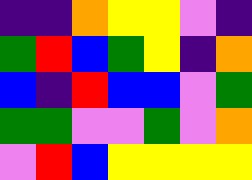[["indigo", "indigo", "orange", "yellow", "yellow", "violet", "indigo"], ["green", "red", "blue", "green", "yellow", "indigo", "orange"], ["blue", "indigo", "red", "blue", "blue", "violet", "green"], ["green", "green", "violet", "violet", "green", "violet", "orange"], ["violet", "red", "blue", "yellow", "yellow", "yellow", "yellow"]]